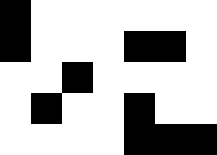[["black", "white", "white", "white", "white", "white", "white"], ["black", "white", "white", "white", "black", "black", "white"], ["white", "white", "black", "white", "white", "white", "white"], ["white", "black", "white", "white", "black", "white", "white"], ["white", "white", "white", "white", "black", "black", "black"]]